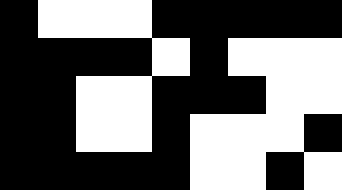[["black", "white", "white", "white", "black", "black", "black", "black", "black"], ["black", "black", "black", "black", "white", "black", "white", "white", "white"], ["black", "black", "white", "white", "black", "black", "black", "white", "white"], ["black", "black", "white", "white", "black", "white", "white", "white", "black"], ["black", "black", "black", "black", "black", "white", "white", "black", "white"]]